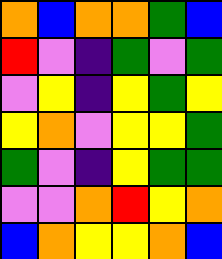[["orange", "blue", "orange", "orange", "green", "blue"], ["red", "violet", "indigo", "green", "violet", "green"], ["violet", "yellow", "indigo", "yellow", "green", "yellow"], ["yellow", "orange", "violet", "yellow", "yellow", "green"], ["green", "violet", "indigo", "yellow", "green", "green"], ["violet", "violet", "orange", "red", "yellow", "orange"], ["blue", "orange", "yellow", "yellow", "orange", "blue"]]